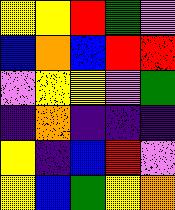[["yellow", "yellow", "red", "green", "violet"], ["blue", "orange", "blue", "red", "red"], ["violet", "yellow", "yellow", "violet", "green"], ["indigo", "orange", "indigo", "indigo", "indigo"], ["yellow", "indigo", "blue", "red", "violet"], ["yellow", "blue", "green", "yellow", "orange"]]